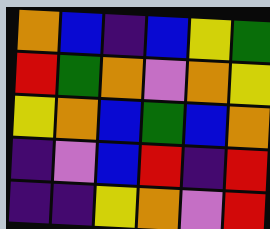[["orange", "blue", "indigo", "blue", "yellow", "green"], ["red", "green", "orange", "violet", "orange", "yellow"], ["yellow", "orange", "blue", "green", "blue", "orange"], ["indigo", "violet", "blue", "red", "indigo", "red"], ["indigo", "indigo", "yellow", "orange", "violet", "red"]]